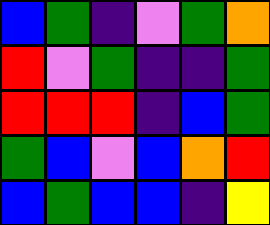[["blue", "green", "indigo", "violet", "green", "orange"], ["red", "violet", "green", "indigo", "indigo", "green"], ["red", "red", "red", "indigo", "blue", "green"], ["green", "blue", "violet", "blue", "orange", "red"], ["blue", "green", "blue", "blue", "indigo", "yellow"]]